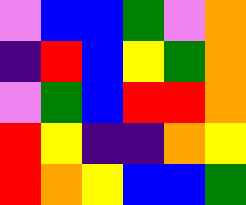[["violet", "blue", "blue", "green", "violet", "orange"], ["indigo", "red", "blue", "yellow", "green", "orange"], ["violet", "green", "blue", "red", "red", "orange"], ["red", "yellow", "indigo", "indigo", "orange", "yellow"], ["red", "orange", "yellow", "blue", "blue", "green"]]